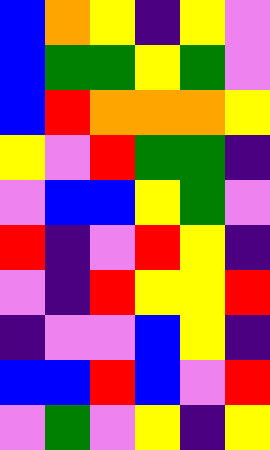[["blue", "orange", "yellow", "indigo", "yellow", "violet"], ["blue", "green", "green", "yellow", "green", "violet"], ["blue", "red", "orange", "orange", "orange", "yellow"], ["yellow", "violet", "red", "green", "green", "indigo"], ["violet", "blue", "blue", "yellow", "green", "violet"], ["red", "indigo", "violet", "red", "yellow", "indigo"], ["violet", "indigo", "red", "yellow", "yellow", "red"], ["indigo", "violet", "violet", "blue", "yellow", "indigo"], ["blue", "blue", "red", "blue", "violet", "red"], ["violet", "green", "violet", "yellow", "indigo", "yellow"]]